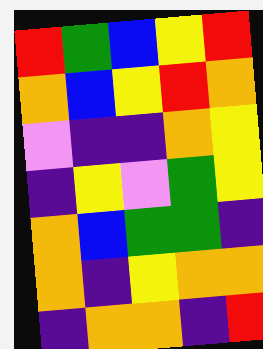[["red", "green", "blue", "yellow", "red"], ["orange", "blue", "yellow", "red", "orange"], ["violet", "indigo", "indigo", "orange", "yellow"], ["indigo", "yellow", "violet", "green", "yellow"], ["orange", "blue", "green", "green", "indigo"], ["orange", "indigo", "yellow", "orange", "orange"], ["indigo", "orange", "orange", "indigo", "red"]]